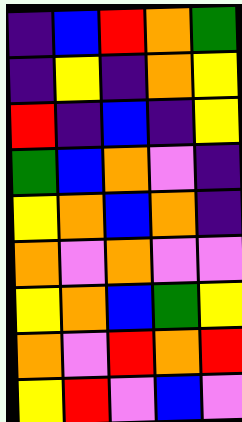[["indigo", "blue", "red", "orange", "green"], ["indigo", "yellow", "indigo", "orange", "yellow"], ["red", "indigo", "blue", "indigo", "yellow"], ["green", "blue", "orange", "violet", "indigo"], ["yellow", "orange", "blue", "orange", "indigo"], ["orange", "violet", "orange", "violet", "violet"], ["yellow", "orange", "blue", "green", "yellow"], ["orange", "violet", "red", "orange", "red"], ["yellow", "red", "violet", "blue", "violet"]]